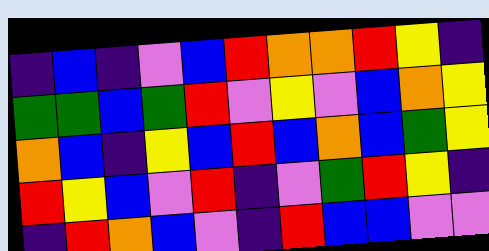[["indigo", "blue", "indigo", "violet", "blue", "red", "orange", "orange", "red", "yellow", "indigo"], ["green", "green", "blue", "green", "red", "violet", "yellow", "violet", "blue", "orange", "yellow"], ["orange", "blue", "indigo", "yellow", "blue", "red", "blue", "orange", "blue", "green", "yellow"], ["red", "yellow", "blue", "violet", "red", "indigo", "violet", "green", "red", "yellow", "indigo"], ["indigo", "red", "orange", "blue", "violet", "indigo", "red", "blue", "blue", "violet", "violet"]]